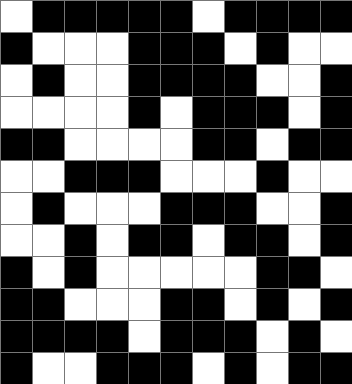[["white", "black", "black", "black", "black", "black", "white", "black", "black", "black", "black"], ["black", "white", "white", "white", "black", "black", "black", "white", "black", "white", "white"], ["white", "black", "white", "white", "black", "black", "black", "black", "white", "white", "black"], ["white", "white", "white", "white", "black", "white", "black", "black", "black", "white", "black"], ["black", "black", "white", "white", "white", "white", "black", "black", "white", "black", "black"], ["white", "white", "black", "black", "black", "white", "white", "white", "black", "white", "white"], ["white", "black", "white", "white", "white", "black", "black", "black", "white", "white", "black"], ["white", "white", "black", "white", "black", "black", "white", "black", "black", "white", "black"], ["black", "white", "black", "white", "white", "white", "white", "white", "black", "black", "white"], ["black", "black", "white", "white", "white", "black", "black", "white", "black", "white", "black"], ["black", "black", "black", "black", "white", "black", "black", "black", "white", "black", "white"], ["black", "white", "white", "black", "black", "black", "white", "black", "white", "black", "black"]]